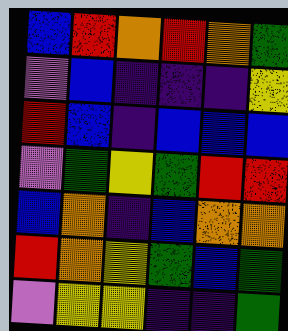[["blue", "red", "orange", "red", "orange", "green"], ["violet", "blue", "indigo", "indigo", "indigo", "yellow"], ["red", "blue", "indigo", "blue", "blue", "blue"], ["violet", "green", "yellow", "green", "red", "red"], ["blue", "orange", "indigo", "blue", "orange", "orange"], ["red", "orange", "yellow", "green", "blue", "green"], ["violet", "yellow", "yellow", "indigo", "indigo", "green"]]